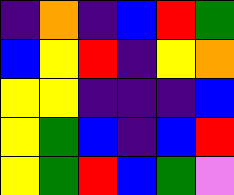[["indigo", "orange", "indigo", "blue", "red", "green"], ["blue", "yellow", "red", "indigo", "yellow", "orange"], ["yellow", "yellow", "indigo", "indigo", "indigo", "blue"], ["yellow", "green", "blue", "indigo", "blue", "red"], ["yellow", "green", "red", "blue", "green", "violet"]]